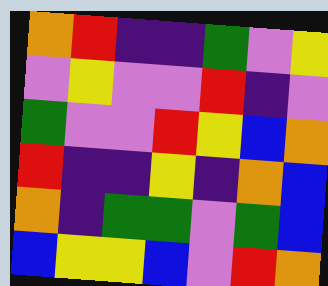[["orange", "red", "indigo", "indigo", "green", "violet", "yellow"], ["violet", "yellow", "violet", "violet", "red", "indigo", "violet"], ["green", "violet", "violet", "red", "yellow", "blue", "orange"], ["red", "indigo", "indigo", "yellow", "indigo", "orange", "blue"], ["orange", "indigo", "green", "green", "violet", "green", "blue"], ["blue", "yellow", "yellow", "blue", "violet", "red", "orange"]]